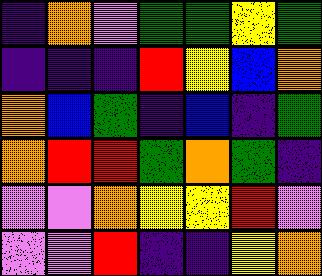[["indigo", "orange", "violet", "green", "green", "yellow", "green"], ["indigo", "indigo", "indigo", "red", "yellow", "blue", "orange"], ["orange", "blue", "green", "indigo", "blue", "indigo", "green"], ["orange", "red", "red", "green", "orange", "green", "indigo"], ["violet", "violet", "orange", "yellow", "yellow", "red", "violet"], ["violet", "violet", "red", "indigo", "indigo", "yellow", "orange"]]